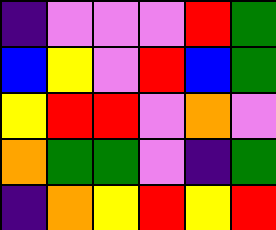[["indigo", "violet", "violet", "violet", "red", "green"], ["blue", "yellow", "violet", "red", "blue", "green"], ["yellow", "red", "red", "violet", "orange", "violet"], ["orange", "green", "green", "violet", "indigo", "green"], ["indigo", "orange", "yellow", "red", "yellow", "red"]]